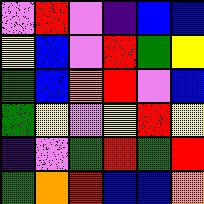[["violet", "red", "violet", "indigo", "blue", "blue"], ["yellow", "blue", "violet", "red", "green", "yellow"], ["green", "blue", "orange", "red", "violet", "blue"], ["green", "yellow", "violet", "yellow", "red", "yellow"], ["indigo", "violet", "green", "red", "green", "red"], ["green", "orange", "red", "blue", "blue", "orange"]]